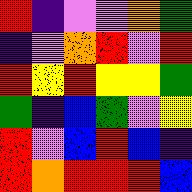[["red", "indigo", "violet", "violet", "orange", "green"], ["indigo", "violet", "orange", "red", "violet", "red"], ["red", "yellow", "red", "yellow", "yellow", "green"], ["green", "indigo", "blue", "green", "violet", "yellow"], ["red", "violet", "blue", "red", "blue", "indigo"], ["red", "orange", "red", "red", "red", "blue"]]